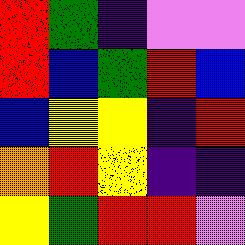[["red", "green", "indigo", "violet", "violet"], ["red", "blue", "green", "red", "blue"], ["blue", "yellow", "yellow", "indigo", "red"], ["orange", "red", "yellow", "indigo", "indigo"], ["yellow", "green", "red", "red", "violet"]]